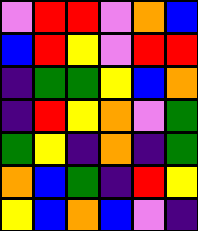[["violet", "red", "red", "violet", "orange", "blue"], ["blue", "red", "yellow", "violet", "red", "red"], ["indigo", "green", "green", "yellow", "blue", "orange"], ["indigo", "red", "yellow", "orange", "violet", "green"], ["green", "yellow", "indigo", "orange", "indigo", "green"], ["orange", "blue", "green", "indigo", "red", "yellow"], ["yellow", "blue", "orange", "blue", "violet", "indigo"]]